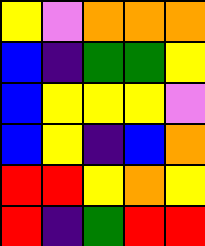[["yellow", "violet", "orange", "orange", "orange"], ["blue", "indigo", "green", "green", "yellow"], ["blue", "yellow", "yellow", "yellow", "violet"], ["blue", "yellow", "indigo", "blue", "orange"], ["red", "red", "yellow", "orange", "yellow"], ["red", "indigo", "green", "red", "red"]]